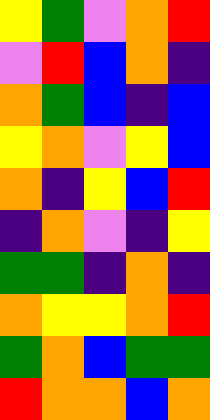[["yellow", "green", "violet", "orange", "red"], ["violet", "red", "blue", "orange", "indigo"], ["orange", "green", "blue", "indigo", "blue"], ["yellow", "orange", "violet", "yellow", "blue"], ["orange", "indigo", "yellow", "blue", "red"], ["indigo", "orange", "violet", "indigo", "yellow"], ["green", "green", "indigo", "orange", "indigo"], ["orange", "yellow", "yellow", "orange", "red"], ["green", "orange", "blue", "green", "green"], ["red", "orange", "orange", "blue", "orange"]]